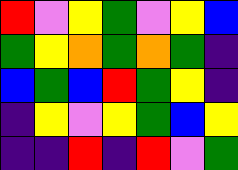[["red", "violet", "yellow", "green", "violet", "yellow", "blue"], ["green", "yellow", "orange", "green", "orange", "green", "indigo"], ["blue", "green", "blue", "red", "green", "yellow", "indigo"], ["indigo", "yellow", "violet", "yellow", "green", "blue", "yellow"], ["indigo", "indigo", "red", "indigo", "red", "violet", "green"]]